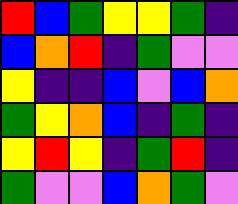[["red", "blue", "green", "yellow", "yellow", "green", "indigo"], ["blue", "orange", "red", "indigo", "green", "violet", "violet"], ["yellow", "indigo", "indigo", "blue", "violet", "blue", "orange"], ["green", "yellow", "orange", "blue", "indigo", "green", "indigo"], ["yellow", "red", "yellow", "indigo", "green", "red", "indigo"], ["green", "violet", "violet", "blue", "orange", "green", "violet"]]